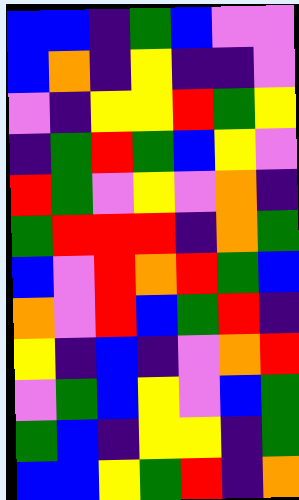[["blue", "blue", "indigo", "green", "blue", "violet", "violet"], ["blue", "orange", "indigo", "yellow", "indigo", "indigo", "violet"], ["violet", "indigo", "yellow", "yellow", "red", "green", "yellow"], ["indigo", "green", "red", "green", "blue", "yellow", "violet"], ["red", "green", "violet", "yellow", "violet", "orange", "indigo"], ["green", "red", "red", "red", "indigo", "orange", "green"], ["blue", "violet", "red", "orange", "red", "green", "blue"], ["orange", "violet", "red", "blue", "green", "red", "indigo"], ["yellow", "indigo", "blue", "indigo", "violet", "orange", "red"], ["violet", "green", "blue", "yellow", "violet", "blue", "green"], ["green", "blue", "indigo", "yellow", "yellow", "indigo", "green"], ["blue", "blue", "yellow", "green", "red", "indigo", "orange"]]